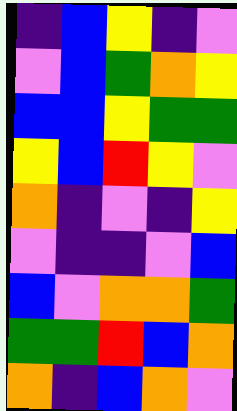[["indigo", "blue", "yellow", "indigo", "violet"], ["violet", "blue", "green", "orange", "yellow"], ["blue", "blue", "yellow", "green", "green"], ["yellow", "blue", "red", "yellow", "violet"], ["orange", "indigo", "violet", "indigo", "yellow"], ["violet", "indigo", "indigo", "violet", "blue"], ["blue", "violet", "orange", "orange", "green"], ["green", "green", "red", "blue", "orange"], ["orange", "indigo", "blue", "orange", "violet"]]